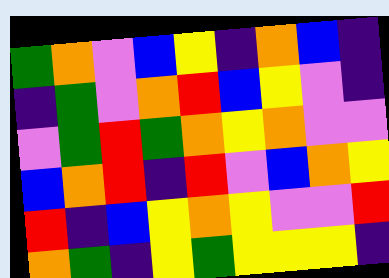[["green", "orange", "violet", "blue", "yellow", "indigo", "orange", "blue", "indigo"], ["indigo", "green", "violet", "orange", "red", "blue", "yellow", "violet", "indigo"], ["violet", "green", "red", "green", "orange", "yellow", "orange", "violet", "violet"], ["blue", "orange", "red", "indigo", "red", "violet", "blue", "orange", "yellow"], ["red", "indigo", "blue", "yellow", "orange", "yellow", "violet", "violet", "red"], ["orange", "green", "indigo", "yellow", "green", "yellow", "yellow", "yellow", "indigo"]]